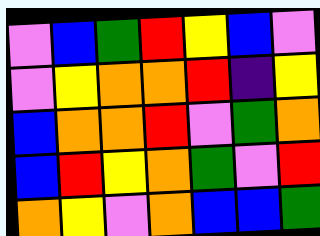[["violet", "blue", "green", "red", "yellow", "blue", "violet"], ["violet", "yellow", "orange", "orange", "red", "indigo", "yellow"], ["blue", "orange", "orange", "red", "violet", "green", "orange"], ["blue", "red", "yellow", "orange", "green", "violet", "red"], ["orange", "yellow", "violet", "orange", "blue", "blue", "green"]]